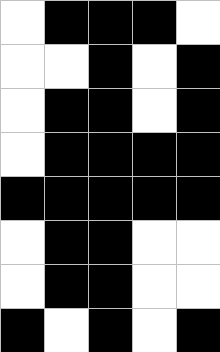[["white", "black", "black", "black", "white"], ["white", "white", "black", "white", "black"], ["white", "black", "black", "white", "black"], ["white", "black", "black", "black", "black"], ["black", "black", "black", "black", "black"], ["white", "black", "black", "white", "white"], ["white", "black", "black", "white", "white"], ["black", "white", "black", "white", "black"]]